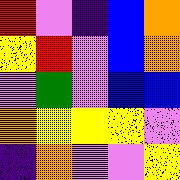[["red", "violet", "indigo", "blue", "orange"], ["yellow", "red", "violet", "blue", "orange"], ["violet", "green", "violet", "blue", "blue"], ["orange", "yellow", "yellow", "yellow", "violet"], ["indigo", "orange", "violet", "violet", "yellow"]]